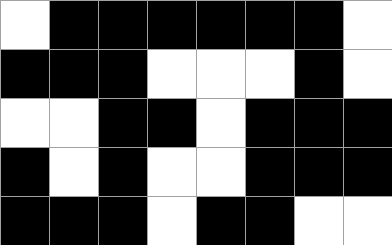[["white", "black", "black", "black", "black", "black", "black", "white"], ["black", "black", "black", "white", "white", "white", "black", "white"], ["white", "white", "black", "black", "white", "black", "black", "black"], ["black", "white", "black", "white", "white", "black", "black", "black"], ["black", "black", "black", "white", "black", "black", "white", "white"]]